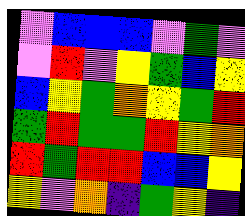[["violet", "blue", "blue", "blue", "violet", "green", "violet"], ["violet", "red", "violet", "yellow", "green", "blue", "yellow"], ["blue", "yellow", "green", "orange", "yellow", "green", "red"], ["green", "red", "green", "green", "red", "yellow", "orange"], ["red", "green", "red", "red", "blue", "blue", "yellow"], ["yellow", "violet", "orange", "indigo", "green", "yellow", "indigo"]]